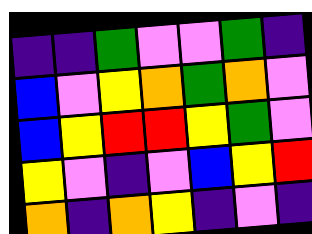[["indigo", "indigo", "green", "violet", "violet", "green", "indigo"], ["blue", "violet", "yellow", "orange", "green", "orange", "violet"], ["blue", "yellow", "red", "red", "yellow", "green", "violet"], ["yellow", "violet", "indigo", "violet", "blue", "yellow", "red"], ["orange", "indigo", "orange", "yellow", "indigo", "violet", "indigo"]]